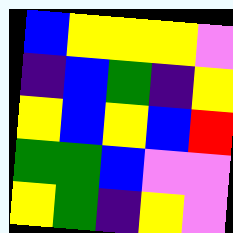[["blue", "yellow", "yellow", "yellow", "violet"], ["indigo", "blue", "green", "indigo", "yellow"], ["yellow", "blue", "yellow", "blue", "red"], ["green", "green", "blue", "violet", "violet"], ["yellow", "green", "indigo", "yellow", "violet"]]